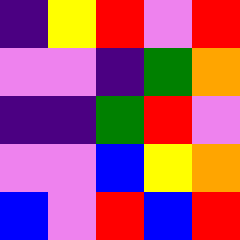[["indigo", "yellow", "red", "violet", "red"], ["violet", "violet", "indigo", "green", "orange"], ["indigo", "indigo", "green", "red", "violet"], ["violet", "violet", "blue", "yellow", "orange"], ["blue", "violet", "red", "blue", "red"]]